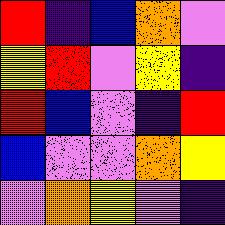[["red", "indigo", "blue", "orange", "violet"], ["yellow", "red", "violet", "yellow", "indigo"], ["red", "blue", "violet", "indigo", "red"], ["blue", "violet", "violet", "orange", "yellow"], ["violet", "orange", "yellow", "violet", "indigo"]]